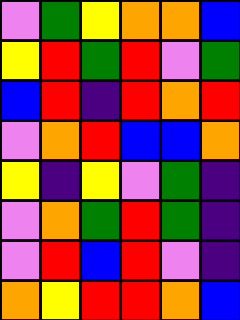[["violet", "green", "yellow", "orange", "orange", "blue"], ["yellow", "red", "green", "red", "violet", "green"], ["blue", "red", "indigo", "red", "orange", "red"], ["violet", "orange", "red", "blue", "blue", "orange"], ["yellow", "indigo", "yellow", "violet", "green", "indigo"], ["violet", "orange", "green", "red", "green", "indigo"], ["violet", "red", "blue", "red", "violet", "indigo"], ["orange", "yellow", "red", "red", "orange", "blue"]]